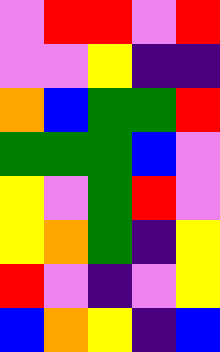[["violet", "red", "red", "violet", "red"], ["violet", "violet", "yellow", "indigo", "indigo"], ["orange", "blue", "green", "green", "red"], ["green", "green", "green", "blue", "violet"], ["yellow", "violet", "green", "red", "violet"], ["yellow", "orange", "green", "indigo", "yellow"], ["red", "violet", "indigo", "violet", "yellow"], ["blue", "orange", "yellow", "indigo", "blue"]]